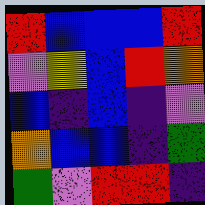[["red", "blue", "blue", "blue", "red"], ["violet", "yellow", "blue", "red", "orange"], ["blue", "indigo", "blue", "indigo", "violet"], ["orange", "blue", "blue", "indigo", "green"], ["green", "violet", "red", "red", "indigo"]]